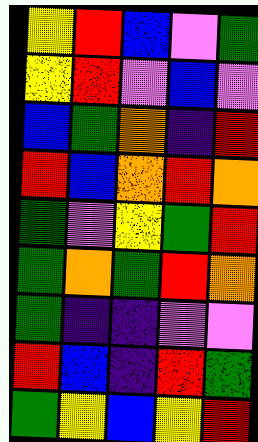[["yellow", "red", "blue", "violet", "green"], ["yellow", "red", "violet", "blue", "violet"], ["blue", "green", "orange", "indigo", "red"], ["red", "blue", "orange", "red", "orange"], ["green", "violet", "yellow", "green", "red"], ["green", "orange", "green", "red", "orange"], ["green", "indigo", "indigo", "violet", "violet"], ["red", "blue", "indigo", "red", "green"], ["green", "yellow", "blue", "yellow", "red"]]